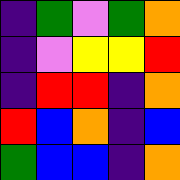[["indigo", "green", "violet", "green", "orange"], ["indigo", "violet", "yellow", "yellow", "red"], ["indigo", "red", "red", "indigo", "orange"], ["red", "blue", "orange", "indigo", "blue"], ["green", "blue", "blue", "indigo", "orange"]]